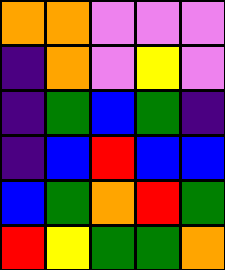[["orange", "orange", "violet", "violet", "violet"], ["indigo", "orange", "violet", "yellow", "violet"], ["indigo", "green", "blue", "green", "indigo"], ["indigo", "blue", "red", "blue", "blue"], ["blue", "green", "orange", "red", "green"], ["red", "yellow", "green", "green", "orange"]]